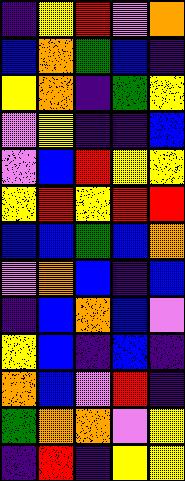[["indigo", "yellow", "red", "violet", "orange"], ["blue", "orange", "green", "blue", "indigo"], ["yellow", "orange", "indigo", "green", "yellow"], ["violet", "yellow", "indigo", "indigo", "blue"], ["violet", "blue", "red", "yellow", "yellow"], ["yellow", "red", "yellow", "red", "red"], ["blue", "blue", "green", "blue", "orange"], ["violet", "orange", "blue", "indigo", "blue"], ["indigo", "blue", "orange", "blue", "violet"], ["yellow", "blue", "indigo", "blue", "indigo"], ["orange", "blue", "violet", "red", "indigo"], ["green", "orange", "orange", "violet", "yellow"], ["indigo", "red", "indigo", "yellow", "yellow"]]